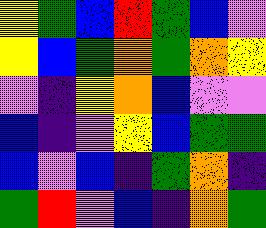[["yellow", "green", "blue", "red", "green", "blue", "violet"], ["yellow", "blue", "green", "orange", "green", "orange", "yellow"], ["violet", "indigo", "yellow", "orange", "blue", "violet", "violet"], ["blue", "indigo", "violet", "yellow", "blue", "green", "green"], ["blue", "violet", "blue", "indigo", "green", "orange", "indigo"], ["green", "red", "violet", "blue", "indigo", "orange", "green"]]